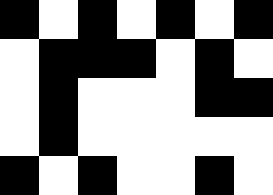[["black", "white", "black", "white", "black", "white", "black"], ["white", "black", "black", "black", "white", "black", "white"], ["white", "black", "white", "white", "white", "black", "black"], ["white", "black", "white", "white", "white", "white", "white"], ["black", "white", "black", "white", "white", "black", "white"]]